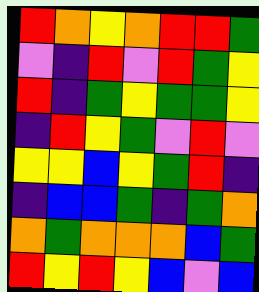[["red", "orange", "yellow", "orange", "red", "red", "green"], ["violet", "indigo", "red", "violet", "red", "green", "yellow"], ["red", "indigo", "green", "yellow", "green", "green", "yellow"], ["indigo", "red", "yellow", "green", "violet", "red", "violet"], ["yellow", "yellow", "blue", "yellow", "green", "red", "indigo"], ["indigo", "blue", "blue", "green", "indigo", "green", "orange"], ["orange", "green", "orange", "orange", "orange", "blue", "green"], ["red", "yellow", "red", "yellow", "blue", "violet", "blue"]]